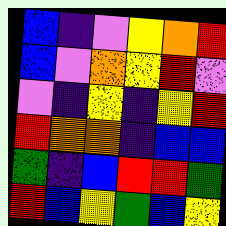[["blue", "indigo", "violet", "yellow", "orange", "red"], ["blue", "violet", "orange", "yellow", "red", "violet"], ["violet", "indigo", "yellow", "indigo", "yellow", "red"], ["red", "orange", "orange", "indigo", "blue", "blue"], ["green", "indigo", "blue", "red", "red", "green"], ["red", "blue", "yellow", "green", "blue", "yellow"]]